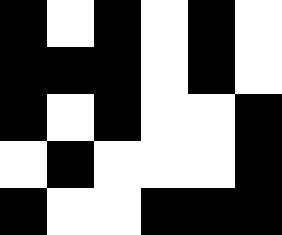[["black", "white", "black", "white", "black", "white"], ["black", "black", "black", "white", "black", "white"], ["black", "white", "black", "white", "white", "black"], ["white", "black", "white", "white", "white", "black"], ["black", "white", "white", "black", "black", "black"]]